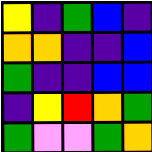[["yellow", "indigo", "green", "blue", "indigo"], ["orange", "orange", "indigo", "indigo", "blue"], ["green", "indigo", "indigo", "blue", "blue"], ["indigo", "yellow", "red", "orange", "green"], ["green", "violet", "violet", "green", "orange"]]